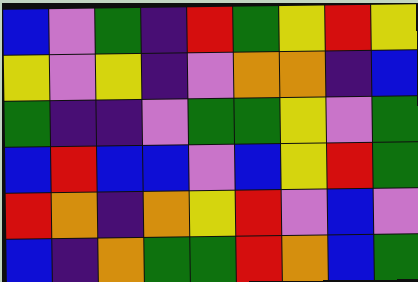[["blue", "violet", "green", "indigo", "red", "green", "yellow", "red", "yellow"], ["yellow", "violet", "yellow", "indigo", "violet", "orange", "orange", "indigo", "blue"], ["green", "indigo", "indigo", "violet", "green", "green", "yellow", "violet", "green"], ["blue", "red", "blue", "blue", "violet", "blue", "yellow", "red", "green"], ["red", "orange", "indigo", "orange", "yellow", "red", "violet", "blue", "violet"], ["blue", "indigo", "orange", "green", "green", "red", "orange", "blue", "green"]]